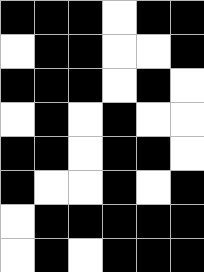[["black", "black", "black", "white", "black", "black"], ["white", "black", "black", "white", "white", "black"], ["black", "black", "black", "white", "black", "white"], ["white", "black", "white", "black", "white", "white"], ["black", "black", "white", "black", "black", "white"], ["black", "white", "white", "black", "white", "black"], ["white", "black", "black", "black", "black", "black"], ["white", "black", "white", "black", "black", "black"]]